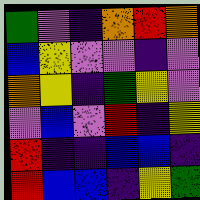[["green", "violet", "indigo", "orange", "red", "orange"], ["blue", "yellow", "violet", "violet", "indigo", "violet"], ["orange", "yellow", "indigo", "green", "yellow", "violet"], ["violet", "blue", "violet", "red", "indigo", "yellow"], ["red", "indigo", "indigo", "blue", "blue", "indigo"], ["red", "blue", "blue", "indigo", "yellow", "green"]]